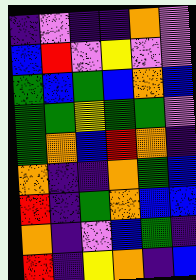[["indigo", "violet", "indigo", "indigo", "orange", "violet"], ["blue", "red", "violet", "yellow", "violet", "violet"], ["green", "blue", "green", "blue", "orange", "blue"], ["green", "green", "yellow", "green", "green", "violet"], ["green", "orange", "blue", "red", "orange", "indigo"], ["orange", "indigo", "indigo", "orange", "green", "blue"], ["red", "indigo", "green", "orange", "blue", "blue"], ["orange", "indigo", "violet", "blue", "green", "indigo"], ["red", "indigo", "yellow", "orange", "indigo", "blue"]]